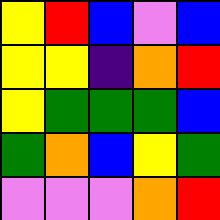[["yellow", "red", "blue", "violet", "blue"], ["yellow", "yellow", "indigo", "orange", "red"], ["yellow", "green", "green", "green", "blue"], ["green", "orange", "blue", "yellow", "green"], ["violet", "violet", "violet", "orange", "red"]]